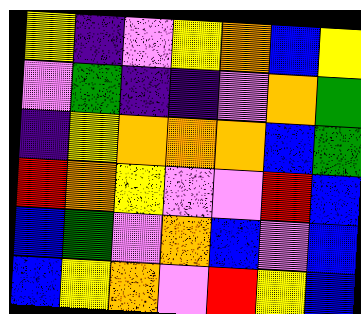[["yellow", "indigo", "violet", "yellow", "orange", "blue", "yellow"], ["violet", "green", "indigo", "indigo", "violet", "orange", "green"], ["indigo", "yellow", "orange", "orange", "orange", "blue", "green"], ["red", "orange", "yellow", "violet", "violet", "red", "blue"], ["blue", "green", "violet", "orange", "blue", "violet", "blue"], ["blue", "yellow", "orange", "violet", "red", "yellow", "blue"]]